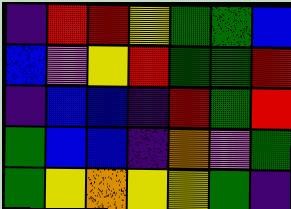[["indigo", "red", "red", "yellow", "green", "green", "blue"], ["blue", "violet", "yellow", "red", "green", "green", "red"], ["indigo", "blue", "blue", "indigo", "red", "green", "red"], ["green", "blue", "blue", "indigo", "orange", "violet", "green"], ["green", "yellow", "orange", "yellow", "yellow", "green", "indigo"]]